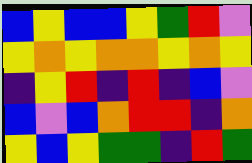[["blue", "yellow", "blue", "blue", "yellow", "green", "red", "violet"], ["yellow", "orange", "yellow", "orange", "orange", "yellow", "orange", "yellow"], ["indigo", "yellow", "red", "indigo", "red", "indigo", "blue", "violet"], ["blue", "violet", "blue", "orange", "red", "red", "indigo", "orange"], ["yellow", "blue", "yellow", "green", "green", "indigo", "red", "green"]]